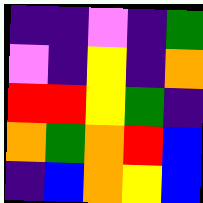[["indigo", "indigo", "violet", "indigo", "green"], ["violet", "indigo", "yellow", "indigo", "orange"], ["red", "red", "yellow", "green", "indigo"], ["orange", "green", "orange", "red", "blue"], ["indigo", "blue", "orange", "yellow", "blue"]]